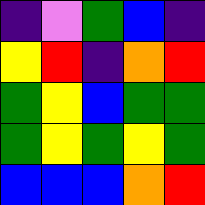[["indigo", "violet", "green", "blue", "indigo"], ["yellow", "red", "indigo", "orange", "red"], ["green", "yellow", "blue", "green", "green"], ["green", "yellow", "green", "yellow", "green"], ["blue", "blue", "blue", "orange", "red"]]